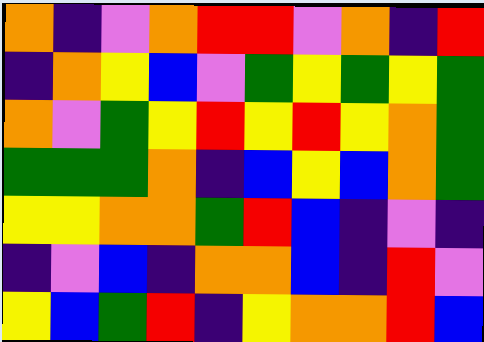[["orange", "indigo", "violet", "orange", "red", "red", "violet", "orange", "indigo", "red"], ["indigo", "orange", "yellow", "blue", "violet", "green", "yellow", "green", "yellow", "green"], ["orange", "violet", "green", "yellow", "red", "yellow", "red", "yellow", "orange", "green"], ["green", "green", "green", "orange", "indigo", "blue", "yellow", "blue", "orange", "green"], ["yellow", "yellow", "orange", "orange", "green", "red", "blue", "indigo", "violet", "indigo"], ["indigo", "violet", "blue", "indigo", "orange", "orange", "blue", "indigo", "red", "violet"], ["yellow", "blue", "green", "red", "indigo", "yellow", "orange", "orange", "red", "blue"]]